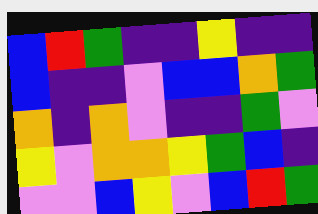[["blue", "red", "green", "indigo", "indigo", "yellow", "indigo", "indigo"], ["blue", "indigo", "indigo", "violet", "blue", "blue", "orange", "green"], ["orange", "indigo", "orange", "violet", "indigo", "indigo", "green", "violet"], ["yellow", "violet", "orange", "orange", "yellow", "green", "blue", "indigo"], ["violet", "violet", "blue", "yellow", "violet", "blue", "red", "green"]]